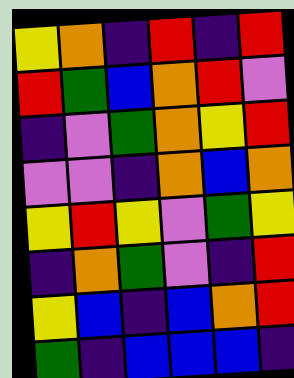[["yellow", "orange", "indigo", "red", "indigo", "red"], ["red", "green", "blue", "orange", "red", "violet"], ["indigo", "violet", "green", "orange", "yellow", "red"], ["violet", "violet", "indigo", "orange", "blue", "orange"], ["yellow", "red", "yellow", "violet", "green", "yellow"], ["indigo", "orange", "green", "violet", "indigo", "red"], ["yellow", "blue", "indigo", "blue", "orange", "red"], ["green", "indigo", "blue", "blue", "blue", "indigo"]]